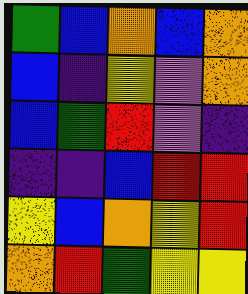[["green", "blue", "orange", "blue", "orange"], ["blue", "indigo", "yellow", "violet", "orange"], ["blue", "green", "red", "violet", "indigo"], ["indigo", "indigo", "blue", "red", "red"], ["yellow", "blue", "orange", "yellow", "red"], ["orange", "red", "green", "yellow", "yellow"]]